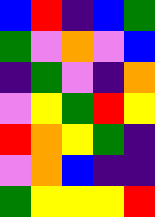[["blue", "red", "indigo", "blue", "green"], ["green", "violet", "orange", "violet", "blue"], ["indigo", "green", "violet", "indigo", "orange"], ["violet", "yellow", "green", "red", "yellow"], ["red", "orange", "yellow", "green", "indigo"], ["violet", "orange", "blue", "indigo", "indigo"], ["green", "yellow", "yellow", "yellow", "red"]]